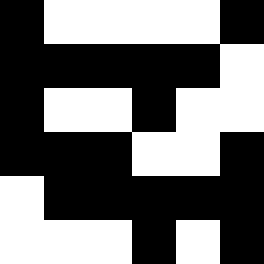[["black", "white", "white", "white", "white", "black"], ["black", "black", "black", "black", "black", "white"], ["black", "white", "white", "black", "white", "white"], ["black", "black", "black", "white", "white", "black"], ["white", "black", "black", "black", "black", "black"], ["white", "white", "white", "black", "white", "black"]]